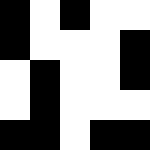[["black", "white", "black", "white", "white"], ["black", "white", "white", "white", "black"], ["white", "black", "white", "white", "black"], ["white", "black", "white", "white", "white"], ["black", "black", "white", "black", "black"]]